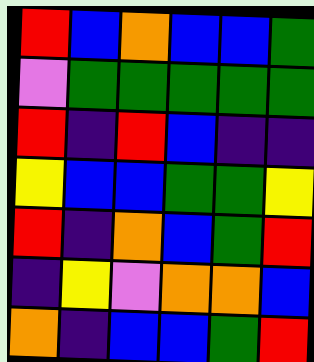[["red", "blue", "orange", "blue", "blue", "green"], ["violet", "green", "green", "green", "green", "green"], ["red", "indigo", "red", "blue", "indigo", "indigo"], ["yellow", "blue", "blue", "green", "green", "yellow"], ["red", "indigo", "orange", "blue", "green", "red"], ["indigo", "yellow", "violet", "orange", "orange", "blue"], ["orange", "indigo", "blue", "blue", "green", "red"]]